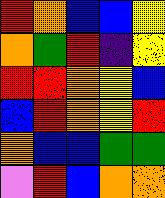[["red", "orange", "blue", "blue", "yellow"], ["orange", "green", "red", "indigo", "yellow"], ["red", "red", "orange", "yellow", "blue"], ["blue", "red", "orange", "yellow", "red"], ["orange", "blue", "blue", "green", "green"], ["violet", "red", "blue", "orange", "orange"]]